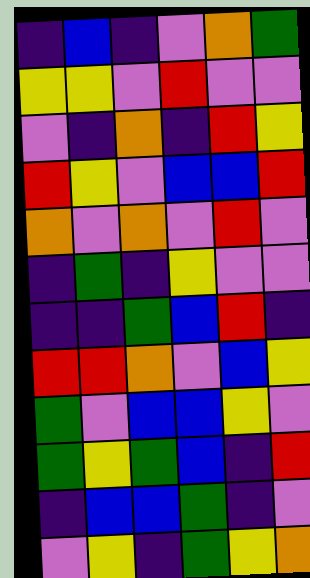[["indigo", "blue", "indigo", "violet", "orange", "green"], ["yellow", "yellow", "violet", "red", "violet", "violet"], ["violet", "indigo", "orange", "indigo", "red", "yellow"], ["red", "yellow", "violet", "blue", "blue", "red"], ["orange", "violet", "orange", "violet", "red", "violet"], ["indigo", "green", "indigo", "yellow", "violet", "violet"], ["indigo", "indigo", "green", "blue", "red", "indigo"], ["red", "red", "orange", "violet", "blue", "yellow"], ["green", "violet", "blue", "blue", "yellow", "violet"], ["green", "yellow", "green", "blue", "indigo", "red"], ["indigo", "blue", "blue", "green", "indigo", "violet"], ["violet", "yellow", "indigo", "green", "yellow", "orange"]]